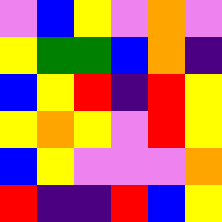[["violet", "blue", "yellow", "violet", "orange", "violet"], ["yellow", "green", "green", "blue", "orange", "indigo"], ["blue", "yellow", "red", "indigo", "red", "yellow"], ["yellow", "orange", "yellow", "violet", "red", "yellow"], ["blue", "yellow", "violet", "violet", "violet", "orange"], ["red", "indigo", "indigo", "red", "blue", "yellow"]]